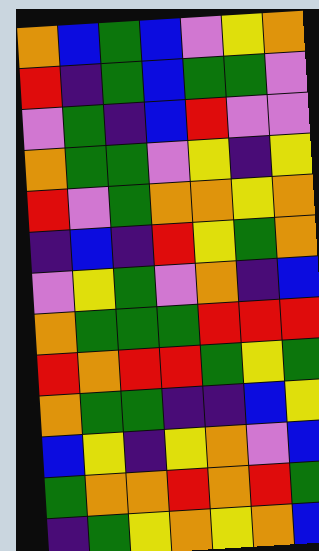[["orange", "blue", "green", "blue", "violet", "yellow", "orange"], ["red", "indigo", "green", "blue", "green", "green", "violet"], ["violet", "green", "indigo", "blue", "red", "violet", "violet"], ["orange", "green", "green", "violet", "yellow", "indigo", "yellow"], ["red", "violet", "green", "orange", "orange", "yellow", "orange"], ["indigo", "blue", "indigo", "red", "yellow", "green", "orange"], ["violet", "yellow", "green", "violet", "orange", "indigo", "blue"], ["orange", "green", "green", "green", "red", "red", "red"], ["red", "orange", "red", "red", "green", "yellow", "green"], ["orange", "green", "green", "indigo", "indigo", "blue", "yellow"], ["blue", "yellow", "indigo", "yellow", "orange", "violet", "blue"], ["green", "orange", "orange", "red", "orange", "red", "green"], ["indigo", "green", "yellow", "orange", "yellow", "orange", "blue"]]